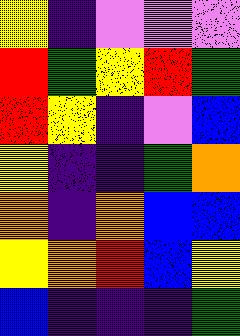[["yellow", "indigo", "violet", "violet", "violet"], ["red", "green", "yellow", "red", "green"], ["red", "yellow", "indigo", "violet", "blue"], ["yellow", "indigo", "indigo", "green", "orange"], ["orange", "indigo", "orange", "blue", "blue"], ["yellow", "orange", "red", "blue", "yellow"], ["blue", "indigo", "indigo", "indigo", "green"]]